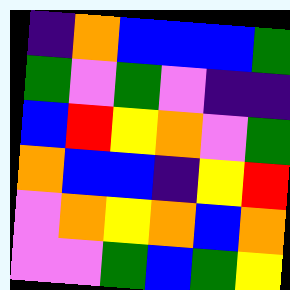[["indigo", "orange", "blue", "blue", "blue", "green"], ["green", "violet", "green", "violet", "indigo", "indigo"], ["blue", "red", "yellow", "orange", "violet", "green"], ["orange", "blue", "blue", "indigo", "yellow", "red"], ["violet", "orange", "yellow", "orange", "blue", "orange"], ["violet", "violet", "green", "blue", "green", "yellow"]]